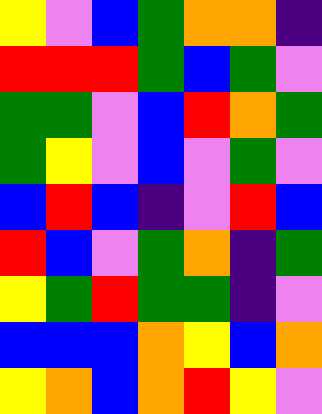[["yellow", "violet", "blue", "green", "orange", "orange", "indigo"], ["red", "red", "red", "green", "blue", "green", "violet"], ["green", "green", "violet", "blue", "red", "orange", "green"], ["green", "yellow", "violet", "blue", "violet", "green", "violet"], ["blue", "red", "blue", "indigo", "violet", "red", "blue"], ["red", "blue", "violet", "green", "orange", "indigo", "green"], ["yellow", "green", "red", "green", "green", "indigo", "violet"], ["blue", "blue", "blue", "orange", "yellow", "blue", "orange"], ["yellow", "orange", "blue", "orange", "red", "yellow", "violet"]]